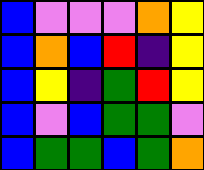[["blue", "violet", "violet", "violet", "orange", "yellow"], ["blue", "orange", "blue", "red", "indigo", "yellow"], ["blue", "yellow", "indigo", "green", "red", "yellow"], ["blue", "violet", "blue", "green", "green", "violet"], ["blue", "green", "green", "blue", "green", "orange"]]